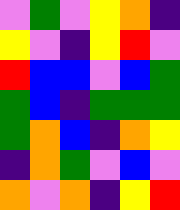[["violet", "green", "violet", "yellow", "orange", "indigo"], ["yellow", "violet", "indigo", "yellow", "red", "violet"], ["red", "blue", "blue", "violet", "blue", "green"], ["green", "blue", "indigo", "green", "green", "green"], ["green", "orange", "blue", "indigo", "orange", "yellow"], ["indigo", "orange", "green", "violet", "blue", "violet"], ["orange", "violet", "orange", "indigo", "yellow", "red"]]